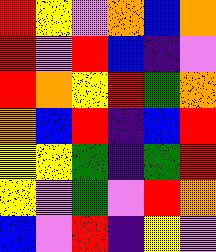[["red", "yellow", "violet", "orange", "blue", "orange"], ["red", "violet", "red", "blue", "indigo", "violet"], ["red", "orange", "yellow", "red", "green", "orange"], ["orange", "blue", "red", "indigo", "blue", "red"], ["yellow", "yellow", "green", "indigo", "green", "red"], ["yellow", "violet", "green", "violet", "red", "orange"], ["blue", "violet", "red", "indigo", "yellow", "violet"]]